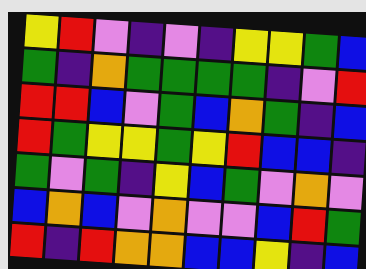[["yellow", "red", "violet", "indigo", "violet", "indigo", "yellow", "yellow", "green", "blue"], ["green", "indigo", "orange", "green", "green", "green", "green", "indigo", "violet", "red"], ["red", "red", "blue", "violet", "green", "blue", "orange", "green", "indigo", "blue"], ["red", "green", "yellow", "yellow", "green", "yellow", "red", "blue", "blue", "indigo"], ["green", "violet", "green", "indigo", "yellow", "blue", "green", "violet", "orange", "violet"], ["blue", "orange", "blue", "violet", "orange", "violet", "violet", "blue", "red", "green"], ["red", "indigo", "red", "orange", "orange", "blue", "blue", "yellow", "indigo", "blue"]]